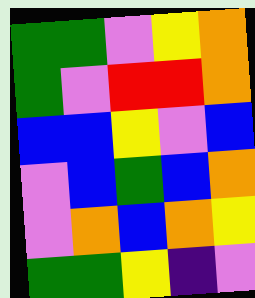[["green", "green", "violet", "yellow", "orange"], ["green", "violet", "red", "red", "orange"], ["blue", "blue", "yellow", "violet", "blue"], ["violet", "blue", "green", "blue", "orange"], ["violet", "orange", "blue", "orange", "yellow"], ["green", "green", "yellow", "indigo", "violet"]]